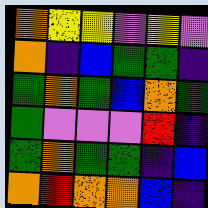[["orange", "yellow", "yellow", "violet", "yellow", "violet"], ["orange", "indigo", "blue", "green", "green", "indigo"], ["green", "orange", "green", "blue", "orange", "green"], ["green", "violet", "violet", "violet", "red", "indigo"], ["green", "orange", "green", "green", "indigo", "blue"], ["orange", "red", "orange", "orange", "blue", "indigo"]]